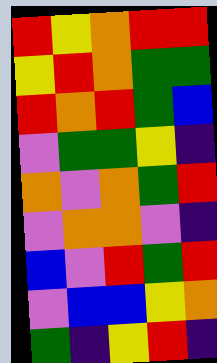[["red", "yellow", "orange", "red", "red"], ["yellow", "red", "orange", "green", "green"], ["red", "orange", "red", "green", "blue"], ["violet", "green", "green", "yellow", "indigo"], ["orange", "violet", "orange", "green", "red"], ["violet", "orange", "orange", "violet", "indigo"], ["blue", "violet", "red", "green", "red"], ["violet", "blue", "blue", "yellow", "orange"], ["green", "indigo", "yellow", "red", "indigo"]]